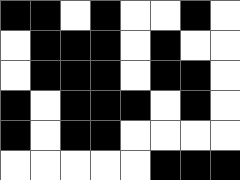[["black", "black", "white", "black", "white", "white", "black", "white"], ["white", "black", "black", "black", "white", "black", "white", "white"], ["white", "black", "black", "black", "white", "black", "black", "white"], ["black", "white", "black", "black", "black", "white", "black", "white"], ["black", "white", "black", "black", "white", "white", "white", "white"], ["white", "white", "white", "white", "white", "black", "black", "black"]]